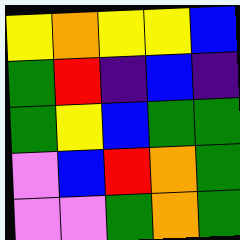[["yellow", "orange", "yellow", "yellow", "blue"], ["green", "red", "indigo", "blue", "indigo"], ["green", "yellow", "blue", "green", "green"], ["violet", "blue", "red", "orange", "green"], ["violet", "violet", "green", "orange", "green"]]